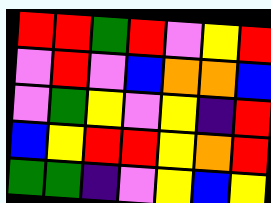[["red", "red", "green", "red", "violet", "yellow", "red"], ["violet", "red", "violet", "blue", "orange", "orange", "blue"], ["violet", "green", "yellow", "violet", "yellow", "indigo", "red"], ["blue", "yellow", "red", "red", "yellow", "orange", "red"], ["green", "green", "indigo", "violet", "yellow", "blue", "yellow"]]